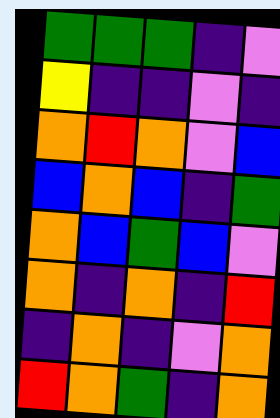[["green", "green", "green", "indigo", "violet"], ["yellow", "indigo", "indigo", "violet", "indigo"], ["orange", "red", "orange", "violet", "blue"], ["blue", "orange", "blue", "indigo", "green"], ["orange", "blue", "green", "blue", "violet"], ["orange", "indigo", "orange", "indigo", "red"], ["indigo", "orange", "indigo", "violet", "orange"], ["red", "orange", "green", "indigo", "orange"]]